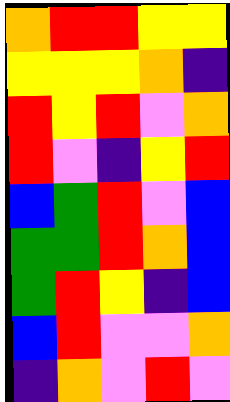[["orange", "red", "red", "yellow", "yellow"], ["yellow", "yellow", "yellow", "orange", "indigo"], ["red", "yellow", "red", "violet", "orange"], ["red", "violet", "indigo", "yellow", "red"], ["blue", "green", "red", "violet", "blue"], ["green", "green", "red", "orange", "blue"], ["green", "red", "yellow", "indigo", "blue"], ["blue", "red", "violet", "violet", "orange"], ["indigo", "orange", "violet", "red", "violet"]]